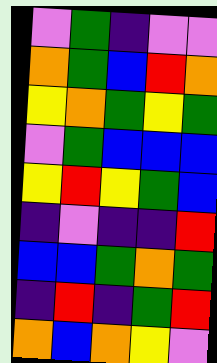[["violet", "green", "indigo", "violet", "violet"], ["orange", "green", "blue", "red", "orange"], ["yellow", "orange", "green", "yellow", "green"], ["violet", "green", "blue", "blue", "blue"], ["yellow", "red", "yellow", "green", "blue"], ["indigo", "violet", "indigo", "indigo", "red"], ["blue", "blue", "green", "orange", "green"], ["indigo", "red", "indigo", "green", "red"], ["orange", "blue", "orange", "yellow", "violet"]]